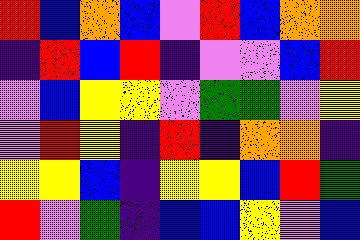[["red", "blue", "orange", "blue", "violet", "red", "blue", "orange", "orange"], ["indigo", "red", "blue", "red", "indigo", "violet", "violet", "blue", "red"], ["violet", "blue", "yellow", "yellow", "violet", "green", "green", "violet", "yellow"], ["violet", "red", "yellow", "indigo", "red", "indigo", "orange", "orange", "indigo"], ["yellow", "yellow", "blue", "indigo", "yellow", "yellow", "blue", "red", "green"], ["red", "violet", "green", "indigo", "blue", "blue", "yellow", "violet", "blue"]]